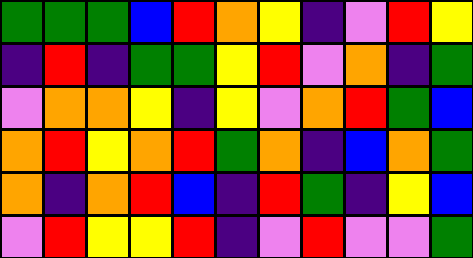[["green", "green", "green", "blue", "red", "orange", "yellow", "indigo", "violet", "red", "yellow"], ["indigo", "red", "indigo", "green", "green", "yellow", "red", "violet", "orange", "indigo", "green"], ["violet", "orange", "orange", "yellow", "indigo", "yellow", "violet", "orange", "red", "green", "blue"], ["orange", "red", "yellow", "orange", "red", "green", "orange", "indigo", "blue", "orange", "green"], ["orange", "indigo", "orange", "red", "blue", "indigo", "red", "green", "indigo", "yellow", "blue"], ["violet", "red", "yellow", "yellow", "red", "indigo", "violet", "red", "violet", "violet", "green"]]